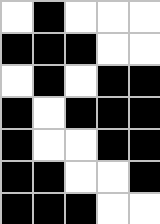[["white", "black", "white", "white", "white"], ["black", "black", "black", "white", "white"], ["white", "black", "white", "black", "black"], ["black", "white", "black", "black", "black"], ["black", "white", "white", "black", "black"], ["black", "black", "white", "white", "black"], ["black", "black", "black", "white", "white"]]